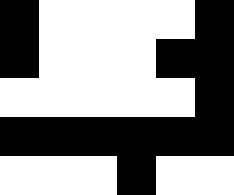[["black", "white", "white", "white", "white", "black"], ["black", "white", "white", "white", "black", "black"], ["white", "white", "white", "white", "white", "black"], ["black", "black", "black", "black", "black", "black"], ["white", "white", "white", "black", "white", "white"]]